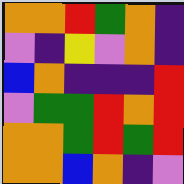[["orange", "orange", "red", "green", "orange", "indigo"], ["violet", "indigo", "yellow", "violet", "orange", "indigo"], ["blue", "orange", "indigo", "indigo", "indigo", "red"], ["violet", "green", "green", "red", "orange", "red"], ["orange", "orange", "green", "red", "green", "red"], ["orange", "orange", "blue", "orange", "indigo", "violet"]]